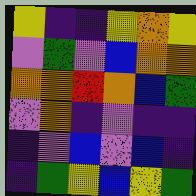[["yellow", "indigo", "indigo", "yellow", "orange", "yellow"], ["violet", "green", "violet", "blue", "orange", "orange"], ["orange", "orange", "red", "orange", "blue", "green"], ["violet", "orange", "indigo", "violet", "indigo", "indigo"], ["indigo", "violet", "blue", "violet", "blue", "indigo"], ["indigo", "green", "yellow", "blue", "yellow", "green"]]